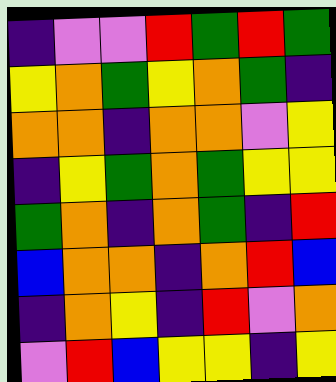[["indigo", "violet", "violet", "red", "green", "red", "green"], ["yellow", "orange", "green", "yellow", "orange", "green", "indigo"], ["orange", "orange", "indigo", "orange", "orange", "violet", "yellow"], ["indigo", "yellow", "green", "orange", "green", "yellow", "yellow"], ["green", "orange", "indigo", "orange", "green", "indigo", "red"], ["blue", "orange", "orange", "indigo", "orange", "red", "blue"], ["indigo", "orange", "yellow", "indigo", "red", "violet", "orange"], ["violet", "red", "blue", "yellow", "yellow", "indigo", "yellow"]]